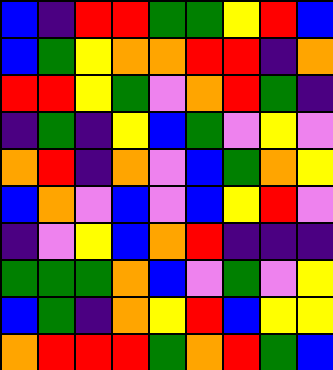[["blue", "indigo", "red", "red", "green", "green", "yellow", "red", "blue"], ["blue", "green", "yellow", "orange", "orange", "red", "red", "indigo", "orange"], ["red", "red", "yellow", "green", "violet", "orange", "red", "green", "indigo"], ["indigo", "green", "indigo", "yellow", "blue", "green", "violet", "yellow", "violet"], ["orange", "red", "indigo", "orange", "violet", "blue", "green", "orange", "yellow"], ["blue", "orange", "violet", "blue", "violet", "blue", "yellow", "red", "violet"], ["indigo", "violet", "yellow", "blue", "orange", "red", "indigo", "indigo", "indigo"], ["green", "green", "green", "orange", "blue", "violet", "green", "violet", "yellow"], ["blue", "green", "indigo", "orange", "yellow", "red", "blue", "yellow", "yellow"], ["orange", "red", "red", "red", "green", "orange", "red", "green", "blue"]]